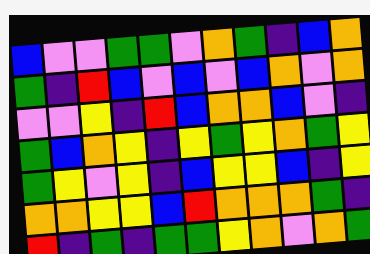[["blue", "violet", "violet", "green", "green", "violet", "orange", "green", "indigo", "blue", "orange"], ["green", "indigo", "red", "blue", "violet", "blue", "violet", "blue", "orange", "violet", "orange"], ["violet", "violet", "yellow", "indigo", "red", "blue", "orange", "orange", "blue", "violet", "indigo"], ["green", "blue", "orange", "yellow", "indigo", "yellow", "green", "yellow", "orange", "green", "yellow"], ["green", "yellow", "violet", "yellow", "indigo", "blue", "yellow", "yellow", "blue", "indigo", "yellow"], ["orange", "orange", "yellow", "yellow", "blue", "red", "orange", "orange", "orange", "green", "indigo"], ["red", "indigo", "green", "indigo", "green", "green", "yellow", "orange", "violet", "orange", "green"]]